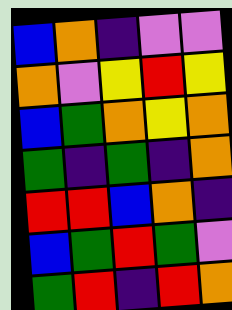[["blue", "orange", "indigo", "violet", "violet"], ["orange", "violet", "yellow", "red", "yellow"], ["blue", "green", "orange", "yellow", "orange"], ["green", "indigo", "green", "indigo", "orange"], ["red", "red", "blue", "orange", "indigo"], ["blue", "green", "red", "green", "violet"], ["green", "red", "indigo", "red", "orange"]]